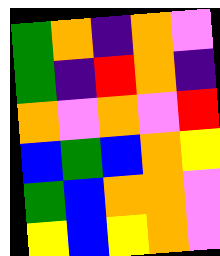[["green", "orange", "indigo", "orange", "violet"], ["green", "indigo", "red", "orange", "indigo"], ["orange", "violet", "orange", "violet", "red"], ["blue", "green", "blue", "orange", "yellow"], ["green", "blue", "orange", "orange", "violet"], ["yellow", "blue", "yellow", "orange", "violet"]]